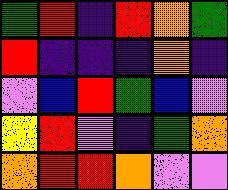[["green", "red", "indigo", "red", "orange", "green"], ["red", "indigo", "indigo", "indigo", "orange", "indigo"], ["violet", "blue", "red", "green", "blue", "violet"], ["yellow", "red", "violet", "indigo", "green", "orange"], ["orange", "red", "red", "orange", "violet", "violet"]]